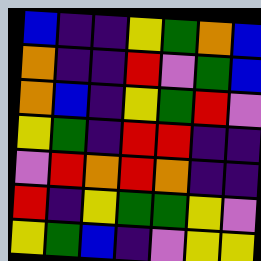[["blue", "indigo", "indigo", "yellow", "green", "orange", "blue"], ["orange", "indigo", "indigo", "red", "violet", "green", "blue"], ["orange", "blue", "indigo", "yellow", "green", "red", "violet"], ["yellow", "green", "indigo", "red", "red", "indigo", "indigo"], ["violet", "red", "orange", "red", "orange", "indigo", "indigo"], ["red", "indigo", "yellow", "green", "green", "yellow", "violet"], ["yellow", "green", "blue", "indigo", "violet", "yellow", "yellow"]]